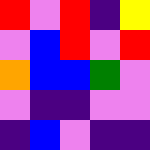[["red", "violet", "red", "indigo", "yellow"], ["violet", "blue", "red", "violet", "red"], ["orange", "blue", "blue", "green", "violet"], ["violet", "indigo", "indigo", "violet", "violet"], ["indigo", "blue", "violet", "indigo", "indigo"]]